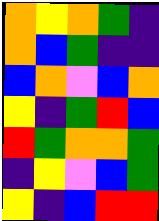[["orange", "yellow", "orange", "green", "indigo"], ["orange", "blue", "green", "indigo", "indigo"], ["blue", "orange", "violet", "blue", "orange"], ["yellow", "indigo", "green", "red", "blue"], ["red", "green", "orange", "orange", "green"], ["indigo", "yellow", "violet", "blue", "green"], ["yellow", "indigo", "blue", "red", "red"]]